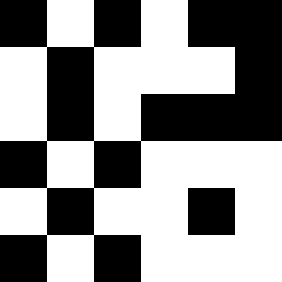[["black", "white", "black", "white", "black", "black"], ["white", "black", "white", "white", "white", "black"], ["white", "black", "white", "black", "black", "black"], ["black", "white", "black", "white", "white", "white"], ["white", "black", "white", "white", "black", "white"], ["black", "white", "black", "white", "white", "white"]]